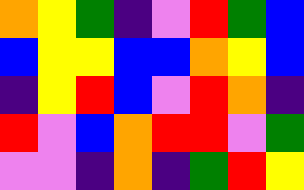[["orange", "yellow", "green", "indigo", "violet", "red", "green", "blue"], ["blue", "yellow", "yellow", "blue", "blue", "orange", "yellow", "blue"], ["indigo", "yellow", "red", "blue", "violet", "red", "orange", "indigo"], ["red", "violet", "blue", "orange", "red", "red", "violet", "green"], ["violet", "violet", "indigo", "orange", "indigo", "green", "red", "yellow"]]